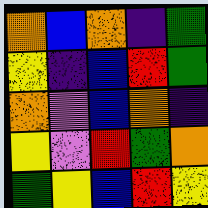[["orange", "blue", "orange", "indigo", "green"], ["yellow", "indigo", "blue", "red", "green"], ["orange", "violet", "blue", "orange", "indigo"], ["yellow", "violet", "red", "green", "orange"], ["green", "yellow", "blue", "red", "yellow"]]